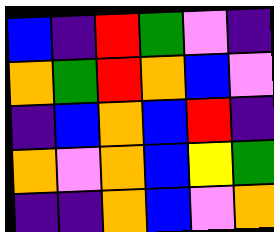[["blue", "indigo", "red", "green", "violet", "indigo"], ["orange", "green", "red", "orange", "blue", "violet"], ["indigo", "blue", "orange", "blue", "red", "indigo"], ["orange", "violet", "orange", "blue", "yellow", "green"], ["indigo", "indigo", "orange", "blue", "violet", "orange"]]